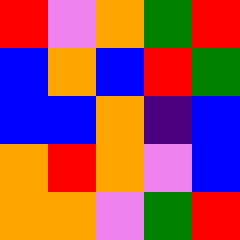[["red", "violet", "orange", "green", "red"], ["blue", "orange", "blue", "red", "green"], ["blue", "blue", "orange", "indigo", "blue"], ["orange", "red", "orange", "violet", "blue"], ["orange", "orange", "violet", "green", "red"]]